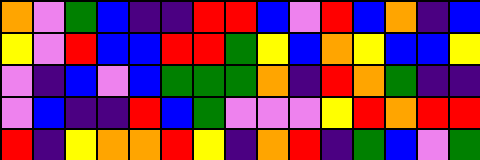[["orange", "violet", "green", "blue", "indigo", "indigo", "red", "red", "blue", "violet", "red", "blue", "orange", "indigo", "blue"], ["yellow", "violet", "red", "blue", "blue", "red", "red", "green", "yellow", "blue", "orange", "yellow", "blue", "blue", "yellow"], ["violet", "indigo", "blue", "violet", "blue", "green", "green", "green", "orange", "indigo", "red", "orange", "green", "indigo", "indigo"], ["violet", "blue", "indigo", "indigo", "red", "blue", "green", "violet", "violet", "violet", "yellow", "red", "orange", "red", "red"], ["red", "indigo", "yellow", "orange", "orange", "red", "yellow", "indigo", "orange", "red", "indigo", "green", "blue", "violet", "green"]]